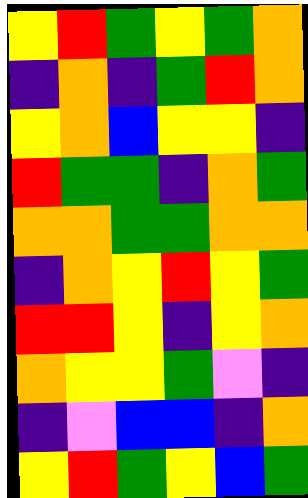[["yellow", "red", "green", "yellow", "green", "orange"], ["indigo", "orange", "indigo", "green", "red", "orange"], ["yellow", "orange", "blue", "yellow", "yellow", "indigo"], ["red", "green", "green", "indigo", "orange", "green"], ["orange", "orange", "green", "green", "orange", "orange"], ["indigo", "orange", "yellow", "red", "yellow", "green"], ["red", "red", "yellow", "indigo", "yellow", "orange"], ["orange", "yellow", "yellow", "green", "violet", "indigo"], ["indigo", "violet", "blue", "blue", "indigo", "orange"], ["yellow", "red", "green", "yellow", "blue", "green"]]